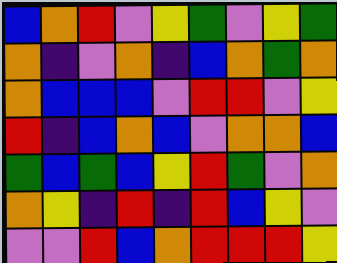[["blue", "orange", "red", "violet", "yellow", "green", "violet", "yellow", "green"], ["orange", "indigo", "violet", "orange", "indigo", "blue", "orange", "green", "orange"], ["orange", "blue", "blue", "blue", "violet", "red", "red", "violet", "yellow"], ["red", "indigo", "blue", "orange", "blue", "violet", "orange", "orange", "blue"], ["green", "blue", "green", "blue", "yellow", "red", "green", "violet", "orange"], ["orange", "yellow", "indigo", "red", "indigo", "red", "blue", "yellow", "violet"], ["violet", "violet", "red", "blue", "orange", "red", "red", "red", "yellow"]]